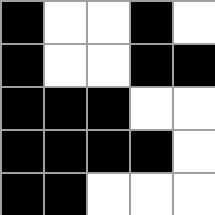[["black", "white", "white", "black", "white"], ["black", "white", "white", "black", "black"], ["black", "black", "black", "white", "white"], ["black", "black", "black", "black", "white"], ["black", "black", "white", "white", "white"]]